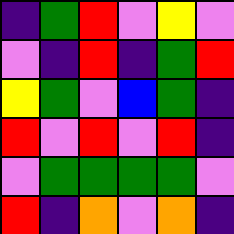[["indigo", "green", "red", "violet", "yellow", "violet"], ["violet", "indigo", "red", "indigo", "green", "red"], ["yellow", "green", "violet", "blue", "green", "indigo"], ["red", "violet", "red", "violet", "red", "indigo"], ["violet", "green", "green", "green", "green", "violet"], ["red", "indigo", "orange", "violet", "orange", "indigo"]]